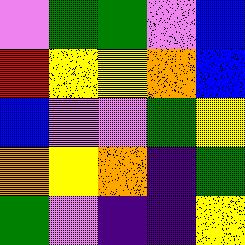[["violet", "green", "green", "violet", "blue"], ["red", "yellow", "yellow", "orange", "blue"], ["blue", "violet", "violet", "green", "yellow"], ["orange", "yellow", "orange", "indigo", "green"], ["green", "violet", "indigo", "indigo", "yellow"]]